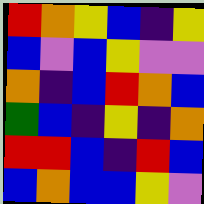[["red", "orange", "yellow", "blue", "indigo", "yellow"], ["blue", "violet", "blue", "yellow", "violet", "violet"], ["orange", "indigo", "blue", "red", "orange", "blue"], ["green", "blue", "indigo", "yellow", "indigo", "orange"], ["red", "red", "blue", "indigo", "red", "blue"], ["blue", "orange", "blue", "blue", "yellow", "violet"]]